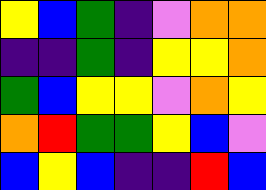[["yellow", "blue", "green", "indigo", "violet", "orange", "orange"], ["indigo", "indigo", "green", "indigo", "yellow", "yellow", "orange"], ["green", "blue", "yellow", "yellow", "violet", "orange", "yellow"], ["orange", "red", "green", "green", "yellow", "blue", "violet"], ["blue", "yellow", "blue", "indigo", "indigo", "red", "blue"]]